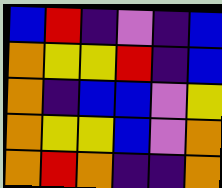[["blue", "red", "indigo", "violet", "indigo", "blue"], ["orange", "yellow", "yellow", "red", "indigo", "blue"], ["orange", "indigo", "blue", "blue", "violet", "yellow"], ["orange", "yellow", "yellow", "blue", "violet", "orange"], ["orange", "red", "orange", "indigo", "indigo", "orange"]]